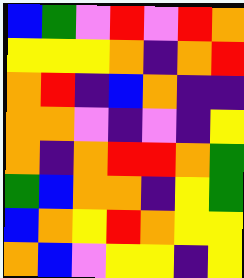[["blue", "green", "violet", "red", "violet", "red", "orange"], ["yellow", "yellow", "yellow", "orange", "indigo", "orange", "red"], ["orange", "red", "indigo", "blue", "orange", "indigo", "indigo"], ["orange", "orange", "violet", "indigo", "violet", "indigo", "yellow"], ["orange", "indigo", "orange", "red", "red", "orange", "green"], ["green", "blue", "orange", "orange", "indigo", "yellow", "green"], ["blue", "orange", "yellow", "red", "orange", "yellow", "yellow"], ["orange", "blue", "violet", "yellow", "yellow", "indigo", "yellow"]]